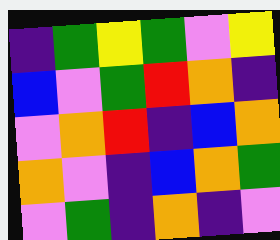[["indigo", "green", "yellow", "green", "violet", "yellow"], ["blue", "violet", "green", "red", "orange", "indigo"], ["violet", "orange", "red", "indigo", "blue", "orange"], ["orange", "violet", "indigo", "blue", "orange", "green"], ["violet", "green", "indigo", "orange", "indigo", "violet"]]